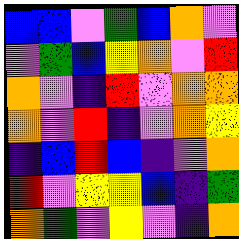[["blue", "blue", "violet", "green", "blue", "orange", "violet"], ["violet", "green", "blue", "yellow", "orange", "violet", "red"], ["orange", "violet", "indigo", "red", "violet", "orange", "orange"], ["orange", "violet", "red", "indigo", "violet", "orange", "yellow"], ["indigo", "blue", "red", "blue", "indigo", "violet", "orange"], ["red", "violet", "yellow", "yellow", "blue", "indigo", "green"], ["orange", "green", "violet", "yellow", "violet", "indigo", "orange"]]